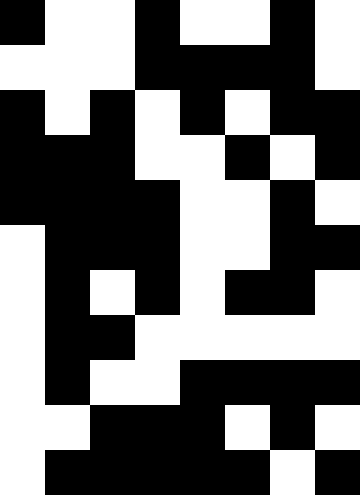[["black", "white", "white", "black", "white", "white", "black", "white"], ["white", "white", "white", "black", "black", "black", "black", "white"], ["black", "white", "black", "white", "black", "white", "black", "black"], ["black", "black", "black", "white", "white", "black", "white", "black"], ["black", "black", "black", "black", "white", "white", "black", "white"], ["white", "black", "black", "black", "white", "white", "black", "black"], ["white", "black", "white", "black", "white", "black", "black", "white"], ["white", "black", "black", "white", "white", "white", "white", "white"], ["white", "black", "white", "white", "black", "black", "black", "black"], ["white", "white", "black", "black", "black", "white", "black", "white"], ["white", "black", "black", "black", "black", "black", "white", "black"]]